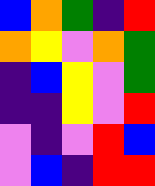[["blue", "orange", "green", "indigo", "red"], ["orange", "yellow", "violet", "orange", "green"], ["indigo", "blue", "yellow", "violet", "green"], ["indigo", "indigo", "yellow", "violet", "red"], ["violet", "indigo", "violet", "red", "blue"], ["violet", "blue", "indigo", "red", "red"]]